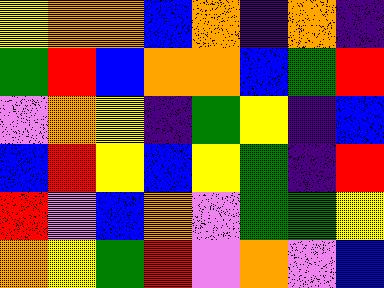[["yellow", "orange", "orange", "blue", "orange", "indigo", "orange", "indigo"], ["green", "red", "blue", "orange", "orange", "blue", "green", "red"], ["violet", "orange", "yellow", "indigo", "green", "yellow", "indigo", "blue"], ["blue", "red", "yellow", "blue", "yellow", "green", "indigo", "red"], ["red", "violet", "blue", "orange", "violet", "green", "green", "yellow"], ["orange", "yellow", "green", "red", "violet", "orange", "violet", "blue"]]